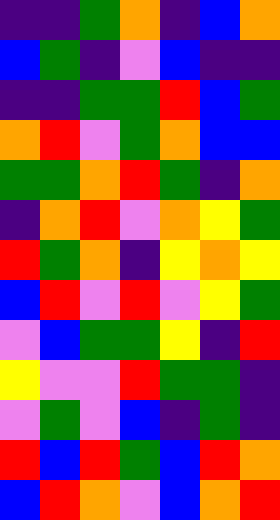[["indigo", "indigo", "green", "orange", "indigo", "blue", "orange"], ["blue", "green", "indigo", "violet", "blue", "indigo", "indigo"], ["indigo", "indigo", "green", "green", "red", "blue", "green"], ["orange", "red", "violet", "green", "orange", "blue", "blue"], ["green", "green", "orange", "red", "green", "indigo", "orange"], ["indigo", "orange", "red", "violet", "orange", "yellow", "green"], ["red", "green", "orange", "indigo", "yellow", "orange", "yellow"], ["blue", "red", "violet", "red", "violet", "yellow", "green"], ["violet", "blue", "green", "green", "yellow", "indigo", "red"], ["yellow", "violet", "violet", "red", "green", "green", "indigo"], ["violet", "green", "violet", "blue", "indigo", "green", "indigo"], ["red", "blue", "red", "green", "blue", "red", "orange"], ["blue", "red", "orange", "violet", "blue", "orange", "red"]]